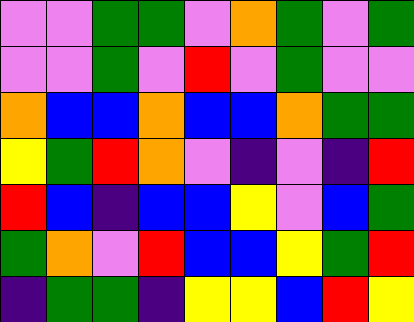[["violet", "violet", "green", "green", "violet", "orange", "green", "violet", "green"], ["violet", "violet", "green", "violet", "red", "violet", "green", "violet", "violet"], ["orange", "blue", "blue", "orange", "blue", "blue", "orange", "green", "green"], ["yellow", "green", "red", "orange", "violet", "indigo", "violet", "indigo", "red"], ["red", "blue", "indigo", "blue", "blue", "yellow", "violet", "blue", "green"], ["green", "orange", "violet", "red", "blue", "blue", "yellow", "green", "red"], ["indigo", "green", "green", "indigo", "yellow", "yellow", "blue", "red", "yellow"]]